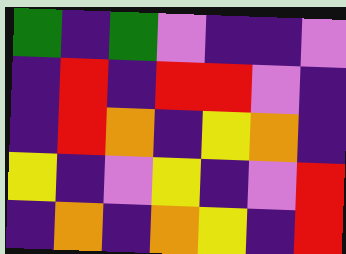[["green", "indigo", "green", "violet", "indigo", "indigo", "violet"], ["indigo", "red", "indigo", "red", "red", "violet", "indigo"], ["indigo", "red", "orange", "indigo", "yellow", "orange", "indigo"], ["yellow", "indigo", "violet", "yellow", "indigo", "violet", "red"], ["indigo", "orange", "indigo", "orange", "yellow", "indigo", "red"]]